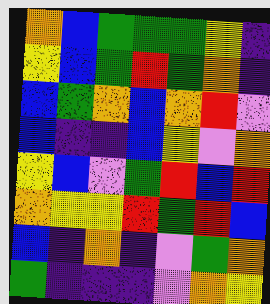[["orange", "blue", "green", "green", "green", "yellow", "indigo"], ["yellow", "blue", "green", "red", "green", "orange", "indigo"], ["blue", "green", "orange", "blue", "orange", "red", "violet"], ["blue", "indigo", "indigo", "blue", "yellow", "violet", "orange"], ["yellow", "blue", "violet", "green", "red", "blue", "red"], ["orange", "yellow", "yellow", "red", "green", "red", "blue"], ["blue", "indigo", "orange", "indigo", "violet", "green", "orange"], ["green", "indigo", "indigo", "indigo", "violet", "orange", "yellow"]]